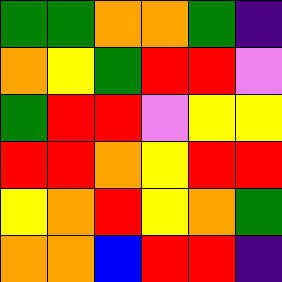[["green", "green", "orange", "orange", "green", "indigo"], ["orange", "yellow", "green", "red", "red", "violet"], ["green", "red", "red", "violet", "yellow", "yellow"], ["red", "red", "orange", "yellow", "red", "red"], ["yellow", "orange", "red", "yellow", "orange", "green"], ["orange", "orange", "blue", "red", "red", "indigo"]]